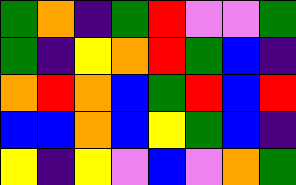[["green", "orange", "indigo", "green", "red", "violet", "violet", "green"], ["green", "indigo", "yellow", "orange", "red", "green", "blue", "indigo"], ["orange", "red", "orange", "blue", "green", "red", "blue", "red"], ["blue", "blue", "orange", "blue", "yellow", "green", "blue", "indigo"], ["yellow", "indigo", "yellow", "violet", "blue", "violet", "orange", "green"]]